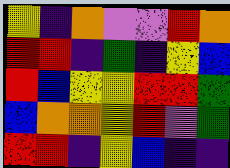[["yellow", "indigo", "orange", "violet", "violet", "red", "orange"], ["red", "red", "indigo", "green", "indigo", "yellow", "blue"], ["red", "blue", "yellow", "yellow", "red", "red", "green"], ["blue", "orange", "orange", "yellow", "red", "violet", "green"], ["red", "red", "indigo", "yellow", "blue", "indigo", "indigo"]]